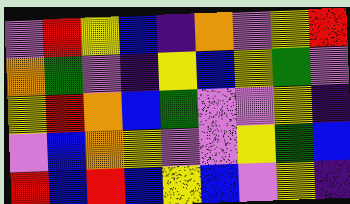[["violet", "red", "yellow", "blue", "indigo", "orange", "violet", "yellow", "red"], ["orange", "green", "violet", "indigo", "yellow", "blue", "yellow", "green", "violet"], ["yellow", "red", "orange", "blue", "green", "violet", "violet", "yellow", "indigo"], ["violet", "blue", "orange", "yellow", "violet", "violet", "yellow", "green", "blue"], ["red", "blue", "red", "blue", "yellow", "blue", "violet", "yellow", "indigo"]]